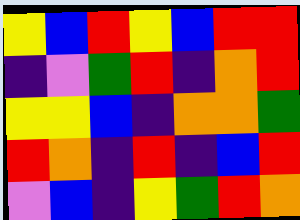[["yellow", "blue", "red", "yellow", "blue", "red", "red"], ["indigo", "violet", "green", "red", "indigo", "orange", "red"], ["yellow", "yellow", "blue", "indigo", "orange", "orange", "green"], ["red", "orange", "indigo", "red", "indigo", "blue", "red"], ["violet", "blue", "indigo", "yellow", "green", "red", "orange"]]